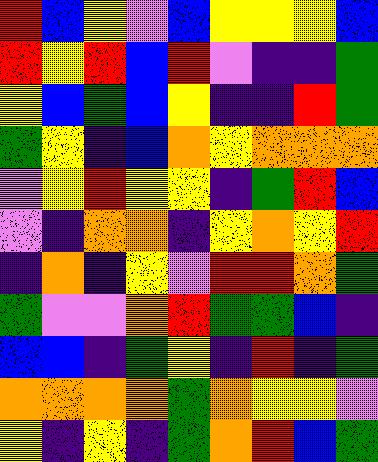[["red", "blue", "yellow", "violet", "blue", "yellow", "yellow", "yellow", "blue"], ["red", "yellow", "red", "blue", "red", "violet", "indigo", "indigo", "green"], ["yellow", "blue", "green", "blue", "yellow", "indigo", "indigo", "red", "green"], ["green", "yellow", "indigo", "blue", "orange", "yellow", "orange", "orange", "orange"], ["violet", "yellow", "red", "yellow", "yellow", "indigo", "green", "red", "blue"], ["violet", "indigo", "orange", "orange", "indigo", "yellow", "orange", "yellow", "red"], ["indigo", "orange", "indigo", "yellow", "violet", "red", "red", "orange", "green"], ["green", "violet", "violet", "orange", "red", "green", "green", "blue", "indigo"], ["blue", "blue", "indigo", "green", "yellow", "indigo", "red", "indigo", "green"], ["orange", "orange", "orange", "orange", "green", "orange", "yellow", "yellow", "violet"], ["yellow", "indigo", "yellow", "indigo", "green", "orange", "red", "blue", "green"]]